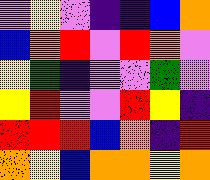[["violet", "yellow", "violet", "indigo", "indigo", "blue", "orange"], ["blue", "orange", "red", "violet", "red", "orange", "violet"], ["yellow", "green", "indigo", "violet", "violet", "green", "violet"], ["yellow", "red", "violet", "violet", "red", "yellow", "indigo"], ["red", "red", "red", "blue", "orange", "indigo", "red"], ["orange", "yellow", "blue", "orange", "orange", "yellow", "orange"]]